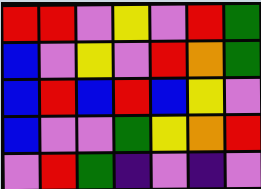[["red", "red", "violet", "yellow", "violet", "red", "green"], ["blue", "violet", "yellow", "violet", "red", "orange", "green"], ["blue", "red", "blue", "red", "blue", "yellow", "violet"], ["blue", "violet", "violet", "green", "yellow", "orange", "red"], ["violet", "red", "green", "indigo", "violet", "indigo", "violet"]]